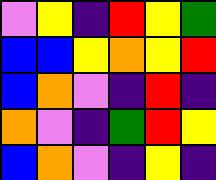[["violet", "yellow", "indigo", "red", "yellow", "green"], ["blue", "blue", "yellow", "orange", "yellow", "red"], ["blue", "orange", "violet", "indigo", "red", "indigo"], ["orange", "violet", "indigo", "green", "red", "yellow"], ["blue", "orange", "violet", "indigo", "yellow", "indigo"]]